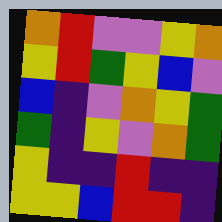[["orange", "red", "violet", "violet", "yellow", "orange"], ["yellow", "red", "green", "yellow", "blue", "violet"], ["blue", "indigo", "violet", "orange", "yellow", "green"], ["green", "indigo", "yellow", "violet", "orange", "green"], ["yellow", "indigo", "indigo", "red", "indigo", "indigo"], ["yellow", "yellow", "blue", "red", "red", "indigo"]]